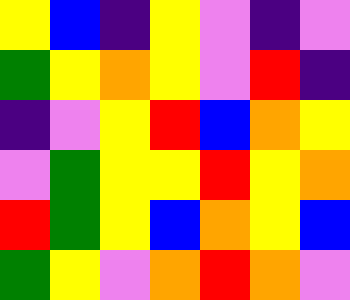[["yellow", "blue", "indigo", "yellow", "violet", "indigo", "violet"], ["green", "yellow", "orange", "yellow", "violet", "red", "indigo"], ["indigo", "violet", "yellow", "red", "blue", "orange", "yellow"], ["violet", "green", "yellow", "yellow", "red", "yellow", "orange"], ["red", "green", "yellow", "blue", "orange", "yellow", "blue"], ["green", "yellow", "violet", "orange", "red", "orange", "violet"]]